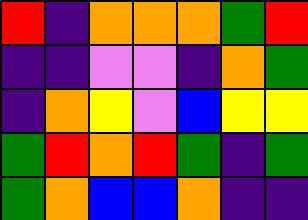[["red", "indigo", "orange", "orange", "orange", "green", "red"], ["indigo", "indigo", "violet", "violet", "indigo", "orange", "green"], ["indigo", "orange", "yellow", "violet", "blue", "yellow", "yellow"], ["green", "red", "orange", "red", "green", "indigo", "green"], ["green", "orange", "blue", "blue", "orange", "indigo", "indigo"]]